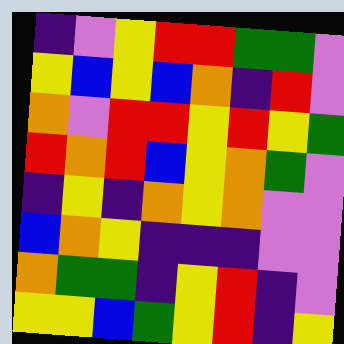[["indigo", "violet", "yellow", "red", "red", "green", "green", "violet"], ["yellow", "blue", "yellow", "blue", "orange", "indigo", "red", "violet"], ["orange", "violet", "red", "red", "yellow", "red", "yellow", "green"], ["red", "orange", "red", "blue", "yellow", "orange", "green", "violet"], ["indigo", "yellow", "indigo", "orange", "yellow", "orange", "violet", "violet"], ["blue", "orange", "yellow", "indigo", "indigo", "indigo", "violet", "violet"], ["orange", "green", "green", "indigo", "yellow", "red", "indigo", "violet"], ["yellow", "yellow", "blue", "green", "yellow", "red", "indigo", "yellow"]]